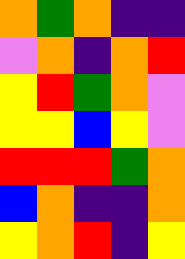[["orange", "green", "orange", "indigo", "indigo"], ["violet", "orange", "indigo", "orange", "red"], ["yellow", "red", "green", "orange", "violet"], ["yellow", "yellow", "blue", "yellow", "violet"], ["red", "red", "red", "green", "orange"], ["blue", "orange", "indigo", "indigo", "orange"], ["yellow", "orange", "red", "indigo", "yellow"]]